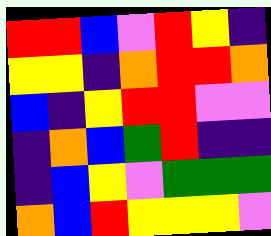[["red", "red", "blue", "violet", "red", "yellow", "indigo"], ["yellow", "yellow", "indigo", "orange", "red", "red", "orange"], ["blue", "indigo", "yellow", "red", "red", "violet", "violet"], ["indigo", "orange", "blue", "green", "red", "indigo", "indigo"], ["indigo", "blue", "yellow", "violet", "green", "green", "green"], ["orange", "blue", "red", "yellow", "yellow", "yellow", "violet"]]